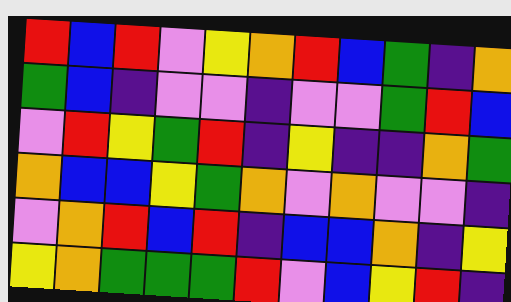[["red", "blue", "red", "violet", "yellow", "orange", "red", "blue", "green", "indigo", "orange"], ["green", "blue", "indigo", "violet", "violet", "indigo", "violet", "violet", "green", "red", "blue"], ["violet", "red", "yellow", "green", "red", "indigo", "yellow", "indigo", "indigo", "orange", "green"], ["orange", "blue", "blue", "yellow", "green", "orange", "violet", "orange", "violet", "violet", "indigo"], ["violet", "orange", "red", "blue", "red", "indigo", "blue", "blue", "orange", "indigo", "yellow"], ["yellow", "orange", "green", "green", "green", "red", "violet", "blue", "yellow", "red", "indigo"]]